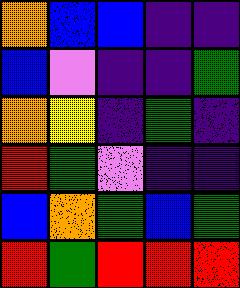[["orange", "blue", "blue", "indigo", "indigo"], ["blue", "violet", "indigo", "indigo", "green"], ["orange", "yellow", "indigo", "green", "indigo"], ["red", "green", "violet", "indigo", "indigo"], ["blue", "orange", "green", "blue", "green"], ["red", "green", "red", "red", "red"]]